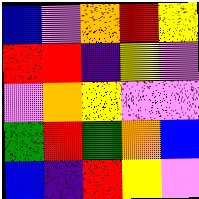[["blue", "violet", "orange", "red", "yellow"], ["red", "red", "indigo", "yellow", "violet"], ["violet", "orange", "yellow", "violet", "violet"], ["green", "red", "green", "orange", "blue"], ["blue", "indigo", "red", "yellow", "violet"]]